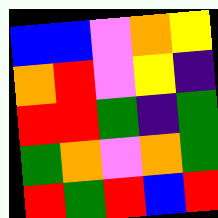[["blue", "blue", "violet", "orange", "yellow"], ["orange", "red", "violet", "yellow", "indigo"], ["red", "red", "green", "indigo", "green"], ["green", "orange", "violet", "orange", "green"], ["red", "green", "red", "blue", "red"]]